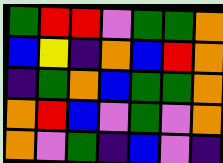[["green", "red", "red", "violet", "green", "green", "orange"], ["blue", "yellow", "indigo", "orange", "blue", "red", "orange"], ["indigo", "green", "orange", "blue", "green", "green", "orange"], ["orange", "red", "blue", "violet", "green", "violet", "orange"], ["orange", "violet", "green", "indigo", "blue", "violet", "indigo"]]